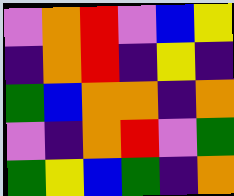[["violet", "orange", "red", "violet", "blue", "yellow"], ["indigo", "orange", "red", "indigo", "yellow", "indigo"], ["green", "blue", "orange", "orange", "indigo", "orange"], ["violet", "indigo", "orange", "red", "violet", "green"], ["green", "yellow", "blue", "green", "indigo", "orange"]]